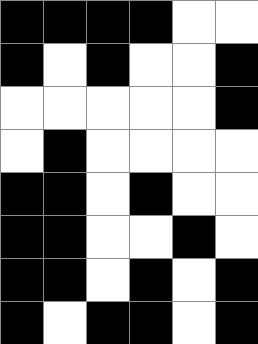[["black", "black", "black", "black", "white", "white"], ["black", "white", "black", "white", "white", "black"], ["white", "white", "white", "white", "white", "black"], ["white", "black", "white", "white", "white", "white"], ["black", "black", "white", "black", "white", "white"], ["black", "black", "white", "white", "black", "white"], ["black", "black", "white", "black", "white", "black"], ["black", "white", "black", "black", "white", "black"]]